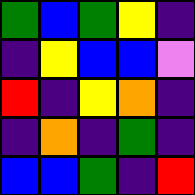[["green", "blue", "green", "yellow", "indigo"], ["indigo", "yellow", "blue", "blue", "violet"], ["red", "indigo", "yellow", "orange", "indigo"], ["indigo", "orange", "indigo", "green", "indigo"], ["blue", "blue", "green", "indigo", "red"]]